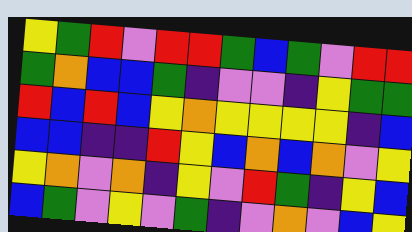[["yellow", "green", "red", "violet", "red", "red", "green", "blue", "green", "violet", "red", "red"], ["green", "orange", "blue", "blue", "green", "indigo", "violet", "violet", "indigo", "yellow", "green", "green"], ["red", "blue", "red", "blue", "yellow", "orange", "yellow", "yellow", "yellow", "yellow", "indigo", "blue"], ["blue", "blue", "indigo", "indigo", "red", "yellow", "blue", "orange", "blue", "orange", "violet", "yellow"], ["yellow", "orange", "violet", "orange", "indigo", "yellow", "violet", "red", "green", "indigo", "yellow", "blue"], ["blue", "green", "violet", "yellow", "violet", "green", "indigo", "violet", "orange", "violet", "blue", "yellow"]]